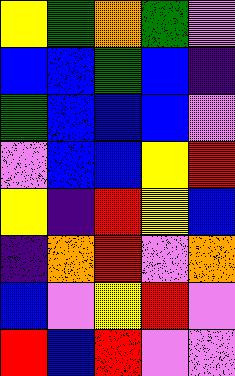[["yellow", "green", "orange", "green", "violet"], ["blue", "blue", "green", "blue", "indigo"], ["green", "blue", "blue", "blue", "violet"], ["violet", "blue", "blue", "yellow", "red"], ["yellow", "indigo", "red", "yellow", "blue"], ["indigo", "orange", "red", "violet", "orange"], ["blue", "violet", "yellow", "red", "violet"], ["red", "blue", "red", "violet", "violet"]]